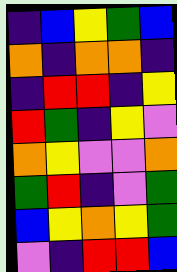[["indigo", "blue", "yellow", "green", "blue"], ["orange", "indigo", "orange", "orange", "indigo"], ["indigo", "red", "red", "indigo", "yellow"], ["red", "green", "indigo", "yellow", "violet"], ["orange", "yellow", "violet", "violet", "orange"], ["green", "red", "indigo", "violet", "green"], ["blue", "yellow", "orange", "yellow", "green"], ["violet", "indigo", "red", "red", "blue"]]